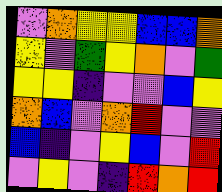[["violet", "orange", "yellow", "yellow", "blue", "blue", "orange"], ["yellow", "violet", "green", "yellow", "orange", "violet", "green"], ["yellow", "yellow", "indigo", "violet", "violet", "blue", "yellow"], ["orange", "blue", "violet", "orange", "red", "violet", "violet"], ["blue", "indigo", "violet", "yellow", "blue", "violet", "red"], ["violet", "yellow", "violet", "indigo", "red", "orange", "red"]]